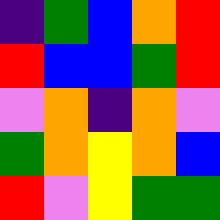[["indigo", "green", "blue", "orange", "red"], ["red", "blue", "blue", "green", "red"], ["violet", "orange", "indigo", "orange", "violet"], ["green", "orange", "yellow", "orange", "blue"], ["red", "violet", "yellow", "green", "green"]]